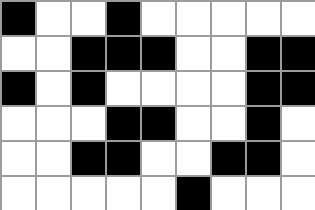[["black", "white", "white", "black", "white", "white", "white", "white", "white"], ["white", "white", "black", "black", "black", "white", "white", "black", "black"], ["black", "white", "black", "white", "white", "white", "white", "black", "black"], ["white", "white", "white", "black", "black", "white", "white", "black", "white"], ["white", "white", "black", "black", "white", "white", "black", "black", "white"], ["white", "white", "white", "white", "white", "black", "white", "white", "white"]]